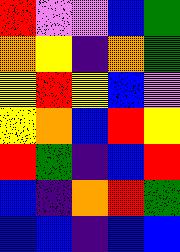[["red", "violet", "violet", "blue", "green"], ["orange", "yellow", "indigo", "orange", "green"], ["yellow", "red", "yellow", "blue", "violet"], ["yellow", "orange", "blue", "red", "yellow"], ["red", "green", "indigo", "blue", "red"], ["blue", "indigo", "orange", "red", "green"], ["blue", "blue", "indigo", "blue", "blue"]]